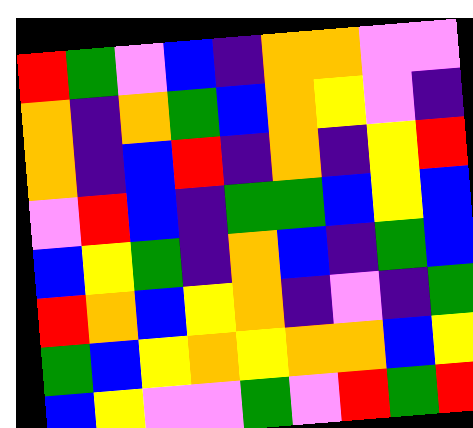[["red", "green", "violet", "blue", "indigo", "orange", "orange", "violet", "violet"], ["orange", "indigo", "orange", "green", "blue", "orange", "yellow", "violet", "indigo"], ["orange", "indigo", "blue", "red", "indigo", "orange", "indigo", "yellow", "red"], ["violet", "red", "blue", "indigo", "green", "green", "blue", "yellow", "blue"], ["blue", "yellow", "green", "indigo", "orange", "blue", "indigo", "green", "blue"], ["red", "orange", "blue", "yellow", "orange", "indigo", "violet", "indigo", "green"], ["green", "blue", "yellow", "orange", "yellow", "orange", "orange", "blue", "yellow"], ["blue", "yellow", "violet", "violet", "green", "violet", "red", "green", "red"]]